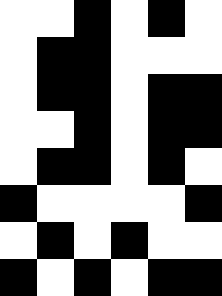[["white", "white", "black", "white", "black", "white"], ["white", "black", "black", "white", "white", "white"], ["white", "black", "black", "white", "black", "black"], ["white", "white", "black", "white", "black", "black"], ["white", "black", "black", "white", "black", "white"], ["black", "white", "white", "white", "white", "black"], ["white", "black", "white", "black", "white", "white"], ["black", "white", "black", "white", "black", "black"]]